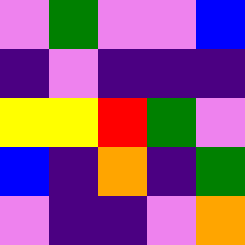[["violet", "green", "violet", "violet", "blue"], ["indigo", "violet", "indigo", "indigo", "indigo"], ["yellow", "yellow", "red", "green", "violet"], ["blue", "indigo", "orange", "indigo", "green"], ["violet", "indigo", "indigo", "violet", "orange"]]